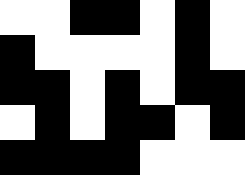[["white", "white", "black", "black", "white", "black", "white"], ["black", "white", "white", "white", "white", "black", "white"], ["black", "black", "white", "black", "white", "black", "black"], ["white", "black", "white", "black", "black", "white", "black"], ["black", "black", "black", "black", "white", "white", "white"]]